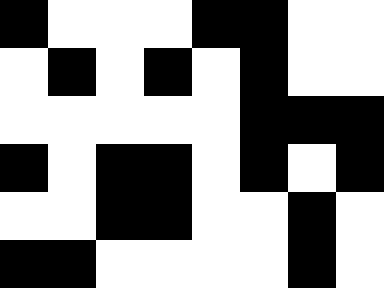[["black", "white", "white", "white", "black", "black", "white", "white"], ["white", "black", "white", "black", "white", "black", "white", "white"], ["white", "white", "white", "white", "white", "black", "black", "black"], ["black", "white", "black", "black", "white", "black", "white", "black"], ["white", "white", "black", "black", "white", "white", "black", "white"], ["black", "black", "white", "white", "white", "white", "black", "white"]]